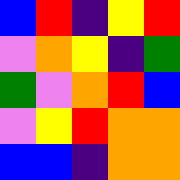[["blue", "red", "indigo", "yellow", "red"], ["violet", "orange", "yellow", "indigo", "green"], ["green", "violet", "orange", "red", "blue"], ["violet", "yellow", "red", "orange", "orange"], ["blue", "blue", "indigo", "orange", "orange"]]